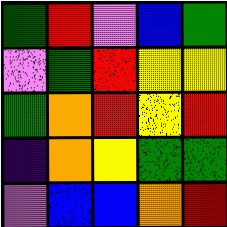[["green", "red", "violet", "blue", "green"], ["violet", "green", "red", "yellow", "yellow"], ["green", "orange", "red", "yellow", "red"], ["indigo", "orange", "yellow", "green", "green"], ["violet", "blue", "blue", "orange", "red"]]